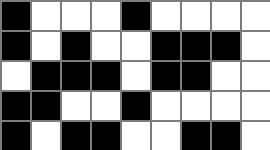[["black", "white", "white", "white", "black", "white", "white", "white", "white"], ["black", "white", "black", "white", "white", "black", "black", "black", "white"], ["white", "black", "black", "black", "white", "black", "black", "white", "white"], ["black", "black", "white", "white", "black", "white", "white", "white", "white"], ["black", "white", "black", "black", "white", "white", "black", "black", "white"]]